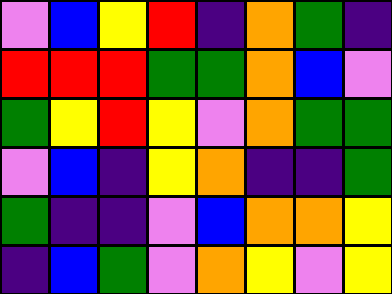[["violet", "blue", "yellow", "red", "indigo", "orange", "green", "indigo"], ["red", "red", "red", "green", "green", "orange", "blue", "violet"], ["green", "yellow", "red", "yellow", "violet", "orange", "green", "green"], ["violet", "blue", "indigo", "yellow", "orange", "indigo", "indigo", "green"], ["green", "indigo", "indigo", "violet", "blue", "orange", "orange", "yellow"], ["indigo", "blue", "green", "violet", "orange", "yellow", "violet", "yellow"]]